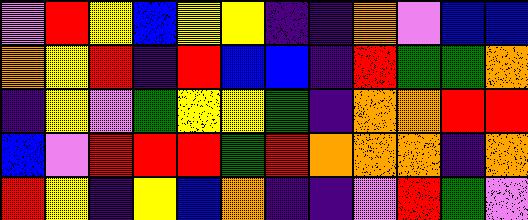[["violet", "red", "yellow", "blue", "yellow", "yellow", "indigo", "indigo", "orange", "violet", "blue", "blue"], ["orange", "yellow", "red", "indigo", "red", "blue", "blue", "indigo", "red", "green", "green", "orange"], ["indigo", "yellow", "violet", "green", "yellow", "yellow", "green", "indigo", "orange", "orange", "red", "red"], ["blue", "violet", "red", "red", "red", "green", "red", "orange", "orange", "orange", "indigo", "orange"], ["red", "yellow", "indigo", "yellow", "blue", "orange", "indigo", "indigo", "violet", "red", "green", "violet"]]